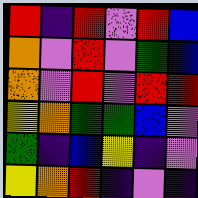[["red", "indigo", "red", "violet", "red", "blue"], ["orange", "violet", "red", "violet", "green", "blue"], ["orange", "violet", "red", "violet", "red", "red"], ["yellow", "orange", "green", "green", "blue", "violet"], ["green", "indigo", "blue", "yellow", "indigo", "violet"], ["yellow", "orange", "red", "indigo", "violet", "indigo"]]